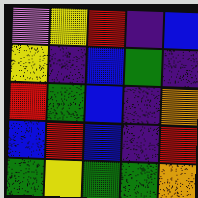[["violet", "yellow", "red", "indigo", "blue"], ["yellow", "indigo", "blue", "green", "indigo"], ["red", "green", "blue", "indigo", "orange"], ["blue", "red", "blue", "indigo", "red"], ["green", "yellow", "green", "green", "orange"]]